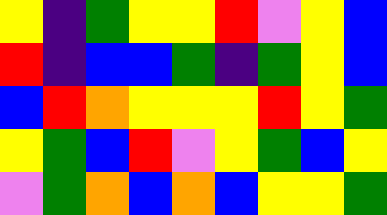[["yellow", "indigo", "green", "yellow", "yellow", "red", "violet", "yellow", "blue"], ["red", "indigo", "blue", "blue", "green", "indigo", "green", "yellow", "blue"], ["blue", "red", "orange", "yellow", "yellow", "yellow", "red", "yellow", "green"], ["yellow", "green", "blue", "red", "violet", "yellow", "green", "blue", "yellow"], ["violet", "green", "orange", "blue", "orange", "blue", "yellow", "yellow", "green"]]